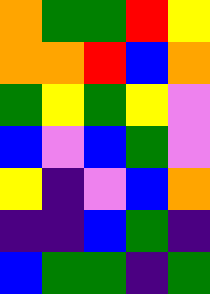[["orange", "green", "green", "red", "yellow"], ["orange", "orange", "red", "blue", "orange"], ["green", "yellow", "green", "yellow", "violet"], ["blue", "violet", "blue", "green", "violet"], ["yellow", "indigo", "violet", "blue", "orange"], ["indigo", "indigo", "blue", "green", "indigo"], ["blue", "green", "green", "indigo", "green"]]